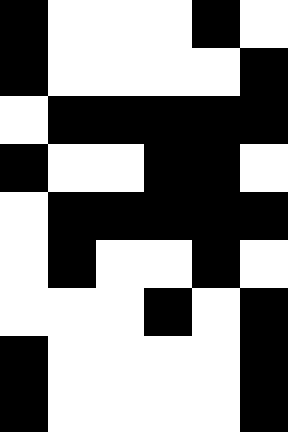[["black", "white", "white", "white", "black", "white"], ["black", "white", "white", "white", "white", "black"], ["white", "black", "black", "black", "black", "black"], ["black", "white", "white", "black", "black", "white"], ["white", "black", "black", "black", "black", "black"], ["white", "black", "white", "white", "black", "white"], ["white", "white", "white", "black", "white", "black"], ["black", "white", "white", "white", "white", "black"], ["black", "white", "white", "white", "white", "black"]]